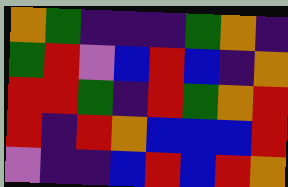[["orange", "green", "indigo", "indigo", "indigo", "green", "orange", "indigo"], ["green", "red", "violet", "blue", "red", "blue", "indigo", "orange"], ["red", "red", "green", "indigo", "red", "green", "orange", "red"], ["red", "indigo", "red", "orange", "blue", "blue", "blue", "red"], ["violet", "indigo", "indigo", "blue", "red", "blue", "red", "orange"]]